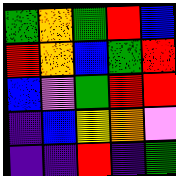[["green", "orange", "green", "red", "blue"], ["red", "orange", "blue", "green", "red"], ["blue", "violet", "green", "red", "red"], ["indigo", "blue", "yellow", "orange", "violet"], ["indigo", "indigo", "red", "indigo", "green"]]